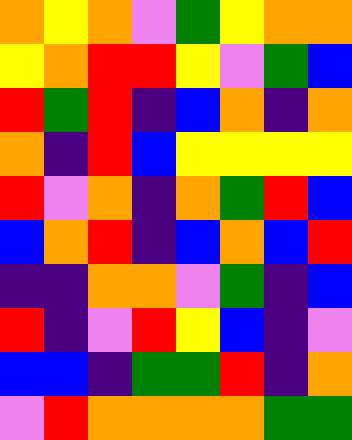[["orange", "yellow", "orange", "violet", "green", "yellow", "orange", "orange"], ["yellow", "orange", "red", "red", "yellow", "violet", "green", "blue"], ["red", "green", "red", "indigo", "blue", "orange", "indigo", "orange"], ["orange", "indigo", "red", "blue", "yellow", "yellow", "yellow", "yellow"], ["red", "violet", "orange", "indigo", "orange", "green", "red", "blue"], ["blue", "orange", "red", "indigo", "blue", "orange", "blue", "red"], ["indigo", "indigo", "orange", "orange", "violet", "green", "indigo", "blue"], ["red", "indigo", "violet", "red", "yellow", "blue", "indigo", "violet"], ["blue", "blue", "indigo", "green", "green", "red", "indigo", "orange"], ["violet", "red", "orange", "orange", "orange", "orange", "green", "green"]]